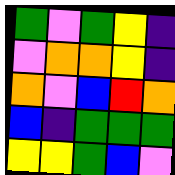[["green", "violet", "green", "yellow", "indigo"], ["violet", "orange", "orange", "yellow", "indigo"], ["orange", "violet", "blue", "red", "orange"], ["blue", "indigo", "green", "green", "green"], ["yellow", "yellow", "green", "blue", "violet"]]